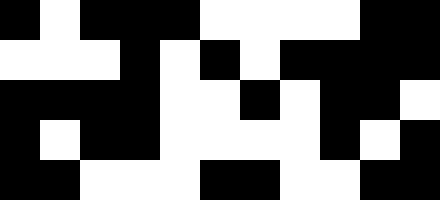[["black", "white", "black", "black", "black", "white", "white", "white", "white", "black", "black"], ["white", "white", "white", "black", "white", "black", "white", "black", "black", "black", "black"], ["black", "black", "black", "black", "white", "white", "black", "white", "black", "black", "white"], ["black", "white", "black", "black", "white", "white", "white", "white", "black", "white", "black"], ["black", "black", "white", "white", "white", "black", "black", "white", "white", "black", "black"]]